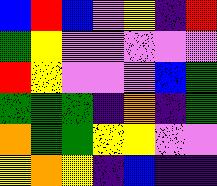[["blue", "red", "blue", "violet", "yellow", "indigo", "red"], ["green", "yellow", "violet", "violet", "violet", "violet", "violet"], ["red", "yellow", "violet", "violet", "violet", "blue", "green"], ["green", "green", "green", "indigo", "orange", "indigo", "green"], ["orange", "green", "green", "yellow", "yellow", "violet", "violet"], ["yellow", "orange", "yellow", "indigo", "blue", "indigo", "indigo"]]